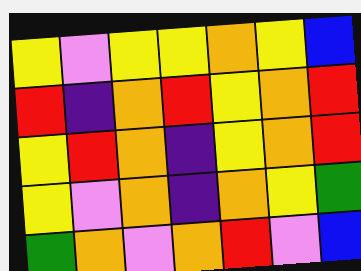[["yellow", "violet", "yellow", "yellow", "orange", "yellow", "blue"], ["red", "indigo", "orange", "red", "yellow", "orange", "red"], ["yellow", "red", "orange", "indigo", "yellow", "orange", "red"], ["yellow", "violet", "orange", "indigo", "orange", "yellow", "green"], ["green", "orange", "violet", "orange", "red", "violet", "blue"]]